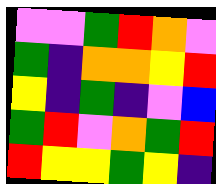[["violet", "violet", "green", "red", "orange", "violet"], ["green", "indigo", "orange", "orange", "yellow", "red"], ["yellow", "indigo", "green", "indigo", "violet", "blue"], ["green", "red", "violet", "orange", "green", "red"], ["red", "yellow", "yellow", "green", "yellow", "indigo"]]